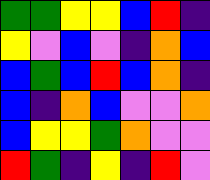[["green", "green", "yellow", "yellow", "blue", "red", "indigo"], ["yellow", "violet", "blue", "violet", "indigo", "orange", "blue"], ["blue", "green", "blue", "red", "blue", "orange", "indigo"], ["blue", "indigo", "orange", "blue", "violet", "violet", "orange"], ["blue", "yellow", "yellow", "green", "orange", "violet", "violet"], ["red", "green", "indigo", "yellow", "indigo", "red", "violet"]]